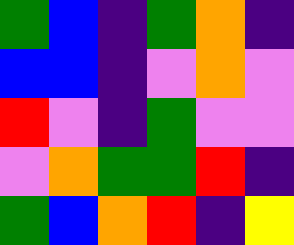[["green", "blue", "indigo", "green", "orange", "indigo"], ["blue", "blue", "indigo", "violet", "orange", "violet"], ["red", "violet", "indigo", "green", "violet", "violet"], ["violet", "orange", "green", "green", "red", "indigo"], ["green", "blue", "orange", "red", "indigo", "yellow"]]